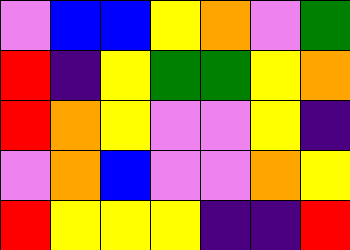[["violet", "blue", "blue", "yellow", "orange", "violet", "green"], ["red", "indigo", "yellow", "green", "green", "yellow", "orange"], ["red", "orange", "yellow", "violet", "violet", "yellow", "indigo"], ["violet", "orange", "blue", "violet", "violet", "orange", "yellow"], ["red", "yellow", "yellow", "yellow", "indigo", "indigo", "red"]]